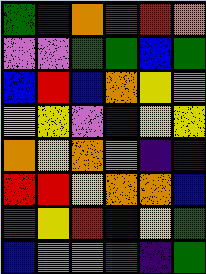[["green", "indigo", "orange", "red", "red", "orange"], ["violet", "violet", "green", "green", "blue", "green"], ["blue", "red", "blue", "orange", "yellow", "violet"], ["yellow", "yellow", "violet", "indigo", "yellow", "yellow"], ["orange", "yellow", "orange", "orange", "indigo", "indigo"], ["red", "red", "yellow", "orange", "orange", "blue"], ["red", "yellow", "red", "blue", "yellow", "green"], ["blue", "orange", "orange", "red", "indigo", "green"]]